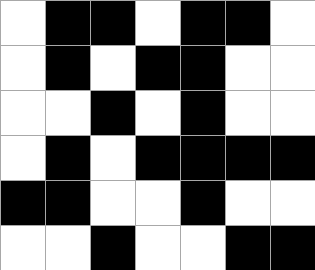[["white", "black", "black", "white", "black", "black", "white"], ["white", "black", "white", "black", "black", "white", "white"], ["white", "white", "black", "white", "black", "white", "white"], ["white", "black", "white", "black", "black", "black", "black"], ["black", "black", "white", "white", "black", "white", "white"], ["white", "white", "black", "white", "white", "black", "black"]]